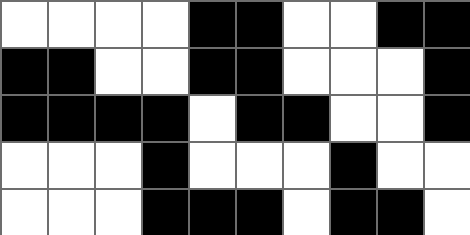[["white", "white", "white", "white", "black", "black", "white", "white", "black", "black"], ["black", "black", "white", "white", "black", "black", "white", "white", "white", "black"], ["black", "black", "black", "black", "white", "black", "black", "white", "white", "black"], ["white", "white", "white", "black", "white", "white", "white", "black", "white", "white"], ["white", "white", "white", "black", "black", "black", "white", "black", "black", "white"]]